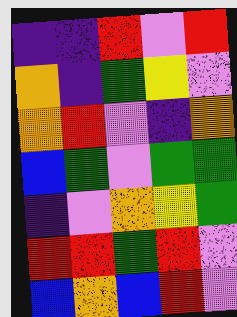[["indigo", "indigo", "red", "violet", "red"], ["orange", "indigo", "green", "yellow", "violet"], ["orange", "red", "violet", "indigo", "orange"], ["blue", "green", "violet", "green", "green"], ["indigo", "violet", "orange", "yellow", "green"], ["red", "red", "green", "red", "violet"], ["blue", "orange", "blue", "red", "violet"]]